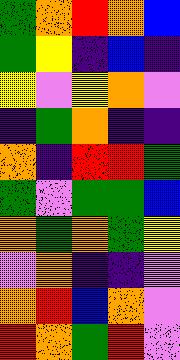[["green", "orange", "red", "orange", "blue"], ["green", "yellow", "indigo", "blue", "indigo"], ["yellow", "violet", "yellow", "orange", "violet"], ["indigo", "green", "orange", "indigo", "indigo"], ["orange", "indigo", "red", "red", "green"], ["green", "violet", "green", "green", "blue"], ["orange", "green", "orange", "green", "yellow"], ["violet", "orange", "indigo", "indigo", "violet"], ["orange", "red", "blue", "orange", "violet"], ["red", "orange", "green", "red", "violet"]]